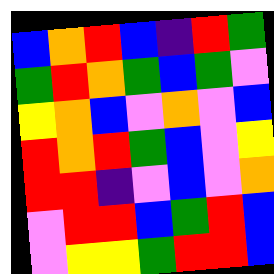[["blue", "orange", "red", "blue", "indigo", "red", "green"], ["green", "red", "orange", "green", "blue", "green", "violet"], ["yellow", "orange", "blue", "violet", "orange", "violet", "blue"], ["red", "orange", "red", "green", "blue", "violet", "yellow"], ["red", "red", "indigo", "violet", "blue", "violet", "orange"], ["violet", "red", "red", "blue", "green", "red", "blue"], ["violet", "yellow", "yellow", "green", "red", "red", "blue"]]